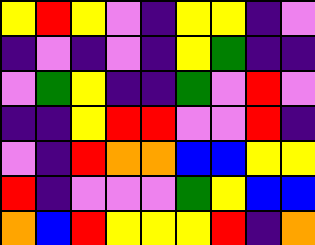[["yellow", "red", "yellow", "violet", "indigo", "yellow", "yellow", "indigo", "violet"], ["indigo", "violet", "indigo", "violet", "indigo", "yellow", "green", "indigo", "indigo"], ["violet", "green", "yellow", "indigo", "indigo", "green", "violet", "red", "violet"], ["indigo", "indigo", "yellow", "red", "red", "violet", "violet", "red", "indigo"], ["violet", "indigo", "red", "orange", "orange", "blue", "blue", "yellow", "yellow"], ["red", "indigo", "violet", "violet", "violet", "green", "yellow", "blue", "blue"], ["orange", "blue", "red", "yellow", "yellow", "yellow", "red", "indigo", "orange"]]